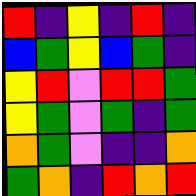[["red", "indigo", "yellow", "indigo", "red", "indigo"], ["blue", "green", "yellow", "blue", "green", "indigo"], ["yellow", "red", "violet", "red", "red", "green"], ["yellow", "green", "violet", "green", "indigo", "green"], ["orange", "green", "violet", "indigo", "indigo", "orange"], ["green", "orange", "indigo", "red", "orange", "red"]]